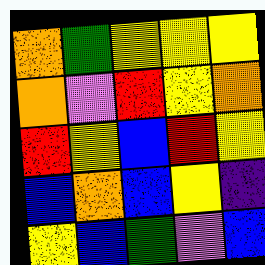[["orange", "green", "yellow", "yellow", "yellow"], ["orange", "violet", "red", "yellow", "orange"], ["red", "yellow", "blue", "red", "yellow"], ["blue", "orange", "blue", "yellow", "indigo"], ["yellow", "blue", "green", "violet", "blue"]]